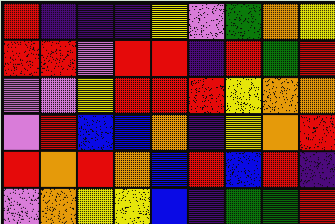[["red", "indigo", "indigo", "indigo", "yellow", "violet", "green", "orange", "yellow"], ["red", "red", "violet", "red", "red", "indigo", "red", "green", "red"], ["violet", "violet", "yellow", "red", "red", "red", "yellow", "orange", "orange"], ["violet", "red", "blue", "blue", "orange", "indigo", "yellow", "orange", "red"], ["red", "orange", "red", "orange", "blue", "red", "blue", "red", "indigo"], ["violet", "orange", "yellow", "yellow", "blue", "indigo", "green", "green", "red"]]